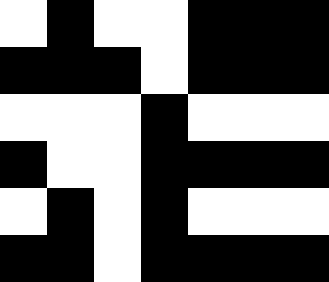[["white", "black", "white", "white", "black", "black", "black"], ["black", "black", "black", "white", "black", "black", "black"], ["white", "white", "white", "black", "white", "white", "white"], ["black", "white", "white", "black", "black", "black", "black"], ["white", "black", "white", "black", "white", "white", "white"], ["black", "black", "white", "black", "black", "black", "black"]]